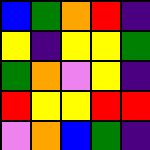[["blue", "green", "orange", "red", "indigo"], ["yellow", "indigo", "yellow", "yellow", "green"], ["green", "orange", "violet", "yellow", "indigo"], ["red", "yellow", "yellow", "red", "red"], ["violet", "orange", "blue", "green", "indigo"]]